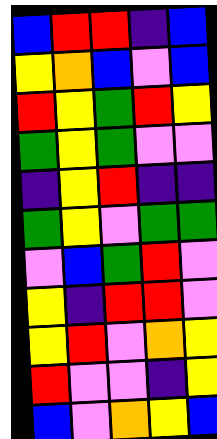[["blue", "red", "red", "indigo", "blue"], ["yellow", "orange", "blue", "violet", "blue"], ["red", "yellow", "green", "red", "yellow"], ["green", "yellow", "green", "violet", "violet"], ["indigo", "yellow", "red", "indigo", "indigo"], ["green", "yellow", "violet", "green", "green"], ["violet", "blue", "green", "red", "violet"], ["yellow", "indigo", "red", "red", "violet"], ["yellow", "red", "violet", "orange", "yellow"], ["red", "violet", "violet", "indigo", "yellow"], ["blue", "violet", "orange", "yellow", "blue"]]